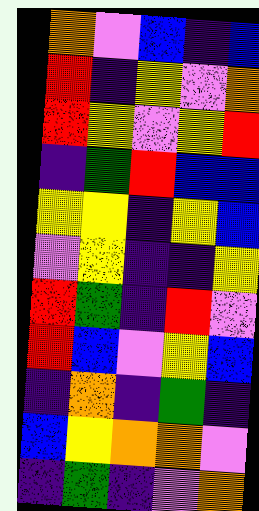[["orange", "violet", "blue", "indigo", "blue"], ["red", "indigo", "yellow", "violet", "orange"], ["red", "yellow", "violet", "yellow", "red"], ["indigo", "green", "red", "blue", "blue"], ["yellow", "yellow", "indigo", "yellow", "blue"], ["violet", "yellow", "indigo", "indigo", "yellow"], ["red", "green", "indigo", "red", "violet"], ["red", "blue", "violet", "yellow", "blue"], ["indigo", "orange", "indigo", "green", "indigo"], ["blue", "yellow", "orange", "orange", "violet"], ["indigo", "green", "indigo", "violet", "orange"]]